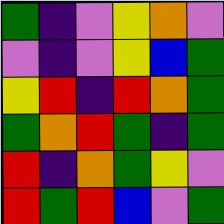[["green", "indigo", "violet", "yellow", "orange", "violet"], ["violet", "indigo", "violet", "yellow", "blue", "green"], ["yellow", "red", "indigo", "red", "orange", "green"], ["green", "orange", "red", "green", "indigo", "green"], ["red", "indigo", "orange", "green", "yellow", "violet"], ["red", "green", "red", "blue", "violet", "green"]]